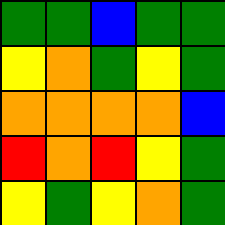[["green", "green", "blue", "green", "green"], ["yellow", "orange", "green", "yellow", "green"], ["orange", "orange", "orange", "orange", "blue"], ["red", "orange", "red", "yellow", "green"], ["yellow", "green", "yellow", "orange", "green"]]